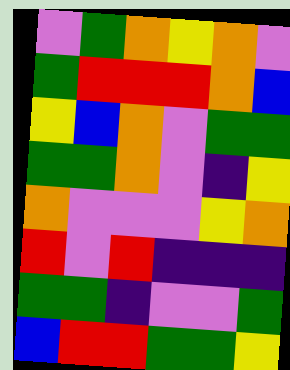[["violet", "green", "orange", "yellow", "orange", "violet"], ["green", "red", "red", "red", "orange", "blue"], ["yellow", "blue", "orange", "violet", "green", "green"], ["green", "green", "orange", "violet", "indigo", "yellow"], ["orange", "violet", "violet", "violet", "yellow", "orange"], ["red", "violet", "red", "indigo", "indigo", "indigo"], ["green", "green", "indigo", "violet", "violet", "green"], ["blue", "red", "red", "green", "green", "yellow"]]